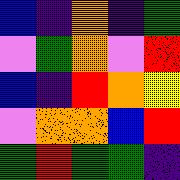[["blue", "indigo", "orange", "indigo", "green"], ["violet", "green", "orange", "violet", "red"], ["blue", "indigo", "red", "orange", "yellow"], ["violet", "orange", "orange", "blue", "red"], ["green", "red", "green", "green", "indigo"]]